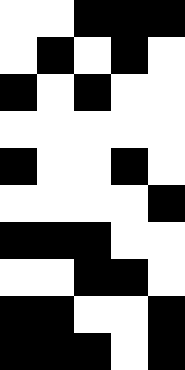[["white", "white", "black", "black", "black"], ["white", "black", "white", "black", "white"], ["black", "white", "black", "white", "white"], ["white", "white", "white", "white", "white"], ["black", "white", "white", "black", "white"], ["white", "white", "white", "white", "black"], ["black", "black", "black", "white", "white"], ["white", "white", "black", "black", "white"], ["black", "black", "white", "white", "black"], ["black", "black", "black", "white", "black"]]